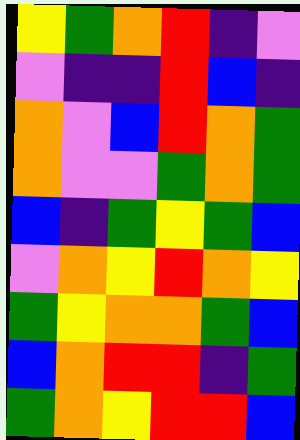[["yellow", "green", "orange", "red", "indigo", "violet"], ["violet", "indigo", "indigo", "red", "blue", "indigo"], ["orange", "violet", "blue", "red", "orange", "green"], ["orange", "violet", "violet", "green", "orange", "green"], ["blue", "indigo", "green", "yellow", "green", "blue"], ["violet", "orange", "yellow", "red", "orange", "yellow"], ["green", "yellow", "orange", "orange", "green", "blue"], ["blue", "orange", "red", "red", "indigo", "green"], ["green", "orange", "yellow", "red", "red", "blue"]]